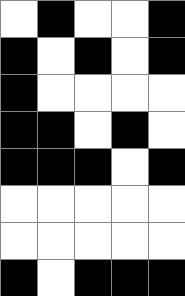[["white", "black", "white", "white", "black"], ["black", "white", "black", "white", "black"], ["black", "white", "white", "white", "white"], ["black", "black", "white", "black", "white"], ["black", "black", "black", "white", "black"], ["white", "white", "white", "white", "white"], ["white", "white", "white", "white", "white"], ["black", "white", "black", "black", "black"]]